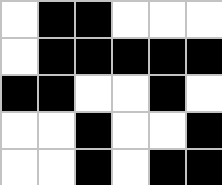[["white", "black", "black", "white", "white", "white"], ["white", "black", "black", "black", "black", "black"], ["black", "black", "white", "white", "black", "white"], ["white", "white", "black", "white", "white", "black"], ["white", "white", "black", "white", "black", "black"]]